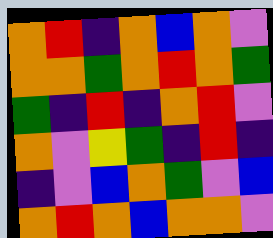[["orange", "red", "indigo", "orange", "blue", "orange", "violet"], ["orange", "orange", "green", "orange", "red", "orange", "green"], ["green", "indigo", "red", "indigo", "orange", "red", "violet"], ["orange", "violet", "yellow", "green", "indigo", "red", "indigo"], ["indigo", "violet", "blue", "orange", "green", "violet", "blue"], ["orange", "red", "orange", "blue", "orange", "orange", "violet"]]